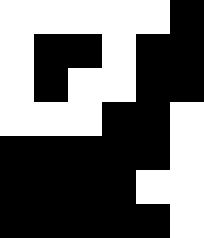[["white", "white", "white", "white", "white", "black"], ["white", "black", "black", "white", "black", "black"], ["white", "black", "white", "white", "black", "black"], ["white", "white", "white", "black", "black", "white"], ["black", "black", "black", "black", "black", "white"], ["black", "black", "black", "black", "white", "white"], ["black", "black", "black", "black", "black", "white"]]